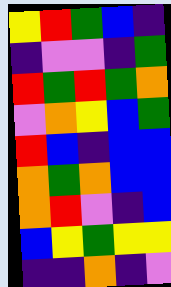[["yellow", "red", "green", "blue", "indigo"], ["indigo", "violet", "violet", "indigo", "green"], ["red", "green", "red", "green", "orange"], ["violet", "orange", "yellow", "blue", "green"], ["red", "blue", "indigo", "blue", "blue"], ["orange", "green", "orange", "blue", "blue"], ["orange", "red", "violet", "indigo", "blue"], ["blue", "yellow", "green", "yellow", "yellow"], ["indigo", "indigo", "orange", "indigo", "violet"]]